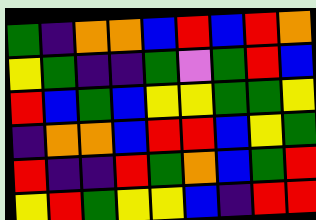[["green", "indigo", "orange", "orange", "blue", "red", "blue", "red", "orange"], ["yellow", "green", "indigo", "indigo", "green", "violet", "green", "red", "blue"], ["red", "blue", "green", "blue", "yellow", "yellow", "green", "green", "yellow"], ["indigo", "orange", "orange", "blue", "red", "red", "blue", "yellow", "green"], ["red", "indigo", "indigo", "red", "green", "orange", "blue", "green", "red"], ["yellow", "red", "green", "yellow", "yellow", "blue", "indigo", "red", "red"]]